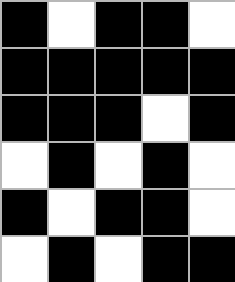[["black", "white", "black", "black", "white"], ["black", "black", "black", "black", "black"], ["black", "black", "black", "white", "black"], ["white", "black", "white", "black", "white"], ["black", "white", "black", "black", "white"], ["white", "black", "white", "black", "black"]]